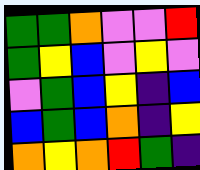[["green", "green", "orange", "violet", "violet", "red"], ["green", "yellow", "blue", "violet", "yellow", "violet"], ["violet", "green", "blue", "yellow", "indigo", "blue"], ["blue", "green", "blue", "orange", "indigo", "yellow"], ["orange", "yellow", "orange", "red", "green", "indigo"]]